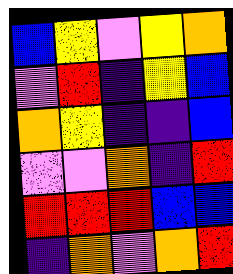[["blue", "yellow", "violet", "yellow", "orange"], ["violet", "red", "indigo", "yellow", "blue"], ["orange", "yellow", "indigo", "indigo", "blue"], ["violet", "violet", "orange", "indigo", "red"], ["red", "red", "red", "blue", "blue"], ["indigo", "orange", "violet", "orange", "red"]]